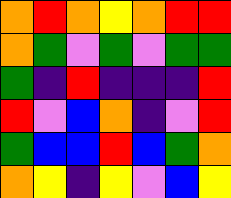[["orange", "red", "orange", "yellow", "orange", "red", "red"], ["orange", "green", "violet", "green", "violet", "green", "green"], ["green", "indigo", "red", "indigo", "indigo", "indigo", "red"], ["red", "violet", "blue", "orange", "indigo", "violet", "red"], ["green", "blue", "blue", "red", "blue", "green", "orange"], ["orange", "yellow", "indigo", "yellow", "violet", "blue", "yellow"]]